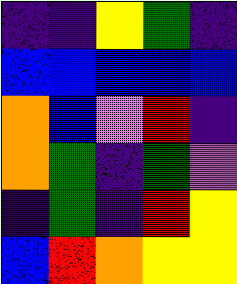[["indigo", "indigo", "yellow", "green", "indigo"], ["blue", "blue", "blue", "blue", "blue"], ["orange", "blue", "violet", "red", "indigo"], ["orange", "green", "indigo", "green", "violet"], ["indigo", "green", "indigo", "red", "yellow"], ["blue", "red", "orange", "yellow", "yellow"]]